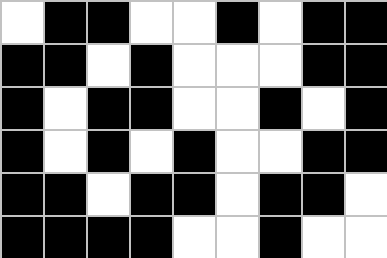[["white", "black", "black", "white", "white", "black", "white", "black", "black"], ["black", "black", "white", "black", "white", "white", "white", "black", "black"], ["black", "white", "black", "black", "white", "white", "black", "white", "black"], ["black", "white", "black", "white", "black", "white", "white", "black", "black"], ["black", "black", "white", "black", "black", "white", "black", "black", "white"], ["black", "black", "black", "black", "white", "white", "black", "white", "white"]]